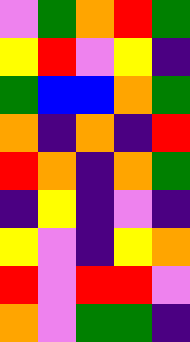[["violet", "green", "orange", "red", "green"], ["yellow", "red", "violet", "yellow", "indigo"], ["green", "blue", "blue", "orange", "green"], ["orange", "indigo", "orange", "indigo", "red"], ["red", "orange", "indigo", "orange", "green"], ["indigo", "yellow", "indigo", "violet", "indigo"], ["yellow", "violet", "indigo", "yellow", "orange"], ["red", "violet", "red", "red", "violet"], ["orange", "violet", "green", "green", "indigo"]]